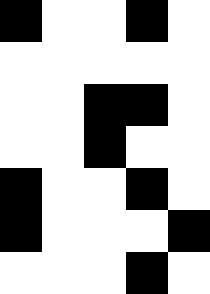[["black", "white", "white", "black", "white"], ["white", "white", "white", "white", "white"], ["white", "white", "black", "black", "white"], ["white", "white", "black", "white", "white"], ["black", "white", "white", "black", "white"], ["black", "white", "white", "white", "black"], ["white", "white", "white", "black", "white"]]